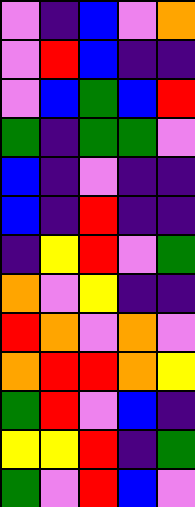[["violet", "indigo", "blue", "violet", "orange"], ["violet", "red", "blue", "indigo", "indigo"], ["violet", "blue", "green", "blue", "red"], ["green", "indigo", "green", "green", "violet"], ["blue", "indigo", "violet", "indigo", "indigo"], ["blue", "indigo", "red", "indigo", "indigo"], ["indigo", "yellow", "red", "violet", "green"], ["orange", "violet", "yellow", "indigo", "indigo"], ["red", "orange", "violet", "orange", "violet"], ["orange", "red", "red", "orange", "yellow"], ["green", "red", "violet", "blue", "indigo"], ["yellow", "yellow", "red", "indigo", "green"], ["green", "violet", "red", "blue", "violet"]]